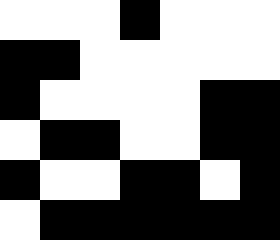[["white", "white", "white", "black", "white", "white", "white"], ["black", "black", "white", "white", "white", "white", "white"], ["black", "white", "white", "white", "white", "black", "black"], ["white", "black", "black", "white", "white", "black", "black"], ["black", "white", "white", "black", "black", "white", "black"], ["white", "black", "black", "black", "black", "black", "black"]]